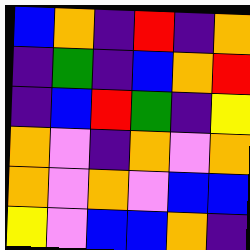[["blue", "orange", "indigo", "red", "indigo", "orange"], ["indigo", "green", "indigo", "blue", "orange", "red"], ["indigo", "blue", "red", "green", "indigo", "yellow"], ["orange", "violet", "indigo", "orange", "violet", "orange"], ["orange", "violet", "orange", "violet", "blue", "blue"], ["yellow", "violet", "blue", "blue", "orange", "indigo"]]